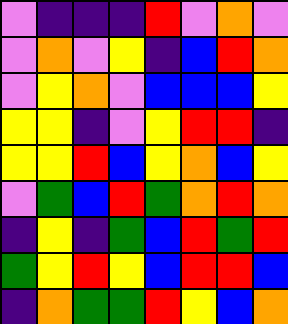[["violet", "indigo", "indigo", "indigo", "red", "violet", "orange", "violet"], ["violet", "orange", "violet", "yellow", "indigo", "blue", "red", "orange"], ["violet", "yellow", "orange", "violet", "blue", "blue", "blue", "yellow"], ["yellow", "yellow", "indigo", "violet", "yellow", "red", "red", "indigo"], ["yellow", "yellow", "red", "blue", "yellow", "orange", "blue", "yellow"], ["violet", "green", "blue", "red", "green", "orange", "red", "orange"], ["indigo", "yellow", "indigo", "green", "blue", "red", "green", "red"], ["green", "yellow", "red", "yellow", "blue", "red", "red", "blue"], ["indigo", "orange", "green", "green", "red", "yellow", "blue", "orange"]]